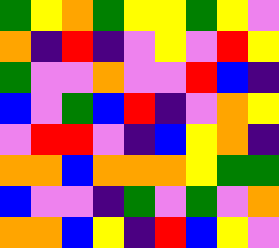[["green", "yellow", "orange", "green", "yellow", "yellow", "green", "yellow", "violet"], ["orange", "indigo", "red", "indigo", "violet", "yellow", "violet", "red", "yellow"], ["green", "violet", "violet", "orange", "violet", "violet", "red", "blue", "indigo"], ["blue", "violet", "green", "blue", "red", "indigo", "violet", "orange", "yellow"], ["violet", "red", "red", "violet", "indigo", "blue", "yellow", "orange", "indigo"], ["orange", "orange", "blue", "orange", "orange", "orange", "yellow", "green", "green"], ["blue", "violet", "violet", "indigo", "green", "violet", "green", "violet", "orange"], ["orange", "orange", "blue", "yellow", "indigo", "red", "blue", "yellow", "violet"]]